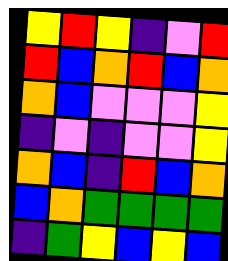[["yellow", "red", "yellow", "indigo", "violet", "red"], ["red", "blue", "orange", "red", "blue", "orange"], ["orange", "blue", "violet", "violet", "violet", "yellow"], ["indigo", "violet", "indigo", "violet", "violet", "yellow"], ["orange", "blue", "indigo", "red", "blue", "orange"], ["blue", "orange", "green", "green", "green", "green"], ["indigo", "green", "yellow", "blue", "yellow", "blue"]]